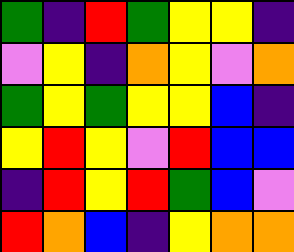[["green", "indigo", "red", "green", "yellow", "yellow", "indigo"], ["violet", "yellow", "indigo", "orange", "yellow", "violet", "orange"], ["green", "yellow", "green", "yellow", "yellow", "blue", "indigo"], ["yellow", "red", "yellow", "violet", "red", "blue", "blue"], ["indigo", "red", "yellow", "red", "green", "blue", "violet"], ["red", "orange", "blue", "indigo", "yellow", "orange", "orange"]]